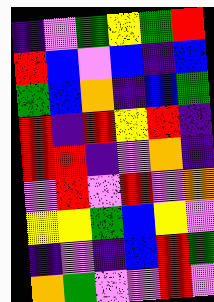[["indigo", "violet", "green", "yellow", "green", "red"], ["red", "blue", "violet", "blue", "indigo", "blue"], ["green", "blue", "orange", "indigo", "blue", "green"], ["red", "indigo", "red", "yellow", "red", "indigo"], ["red", "red", "indigo", "violet", "orange", "indigo"], ["violet", "red", "violet", "red", "violet", "orange"], ["yellow", "yellow", "green", "blue", "yellow", "violet"], ["indigo", "violet", "indigo", "blue", "red", "green"], ["orange", "green", "violet", "violet", "red", "violet"]]